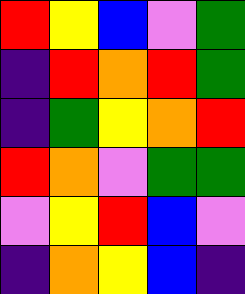[["red", "yellow", "blue", "violet", "green"], ["indigo", "red", "orange", "red", "green"], ["indigo", "green", "yellow", "orange", "red"], ["red", "orange", "violet", "green", "green"], ["violet", "yellow", "red", "blue", "violet"], ["indigo", "orange", "yellow", "blue", "indigo"]]